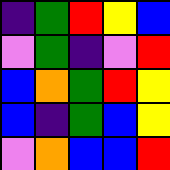[["indigo", "green", "red", "yellow", "blue"], ["violet", "green", "indigo", "violet", "red"], ["blue", "orange", "green", "red", "yellow"], ["blue", "indigo", "green", "blue", "yellow"], ["violet", "orange", "blue", "blue", "red"]]